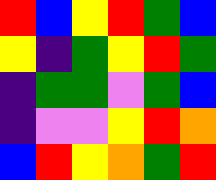[["red", "blue", "yellow", "red", "green", "blue"], ["yellow", "indigo", "green", "yellow", "red", "green"], ["indigo", "green", "green", "violet", "green", "blue"], ["indigo", "violet", "violet", "yellow", "red", "orange"], ["blue", "red", "yellow", "orange", "green", "red"]]